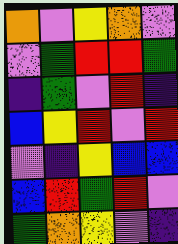[["orange", "violet", "yellow", "orange", "violet"], ["violet", "green", "red", "red", "green"], ["indigo", "green", "violet", "red", "indigo"], ["blue", "yellow", "red", "violet", "red"], ["violet", "indigo", "yellow", "blue", "blue"], ["blue", "red", "green", "red", "violet"], ["green", "orange", "yellow", "violet", "indigo"]]